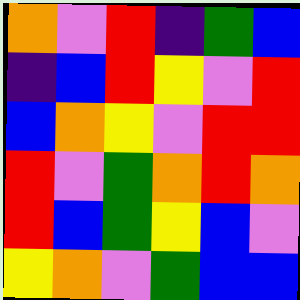[["orange", "violet", "red", "indigo", "green", "blue"], ["indigo", "blue", "red", "yellow", "violet", "red"], ["blue", "orange", "yellow", "violet", "red", "red"], ["red", "violet", "green", "orange", "red", "orange"], ["red", "blue", "green", "yellow", "blue", "violet"], ["yellow", "orange", "violet", "green", "blue", "blue"]]